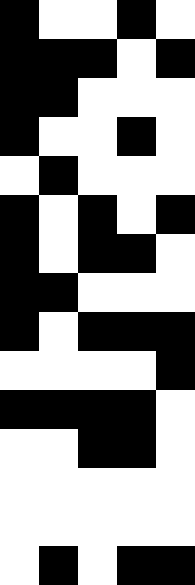[["black", "white", "white", "black", "white"], ["black", "black", "black", "white", "black"], ["black", "black", "white", "white", "white"], ["black", "white", "white", "black", "white"], ["white", "black", "white", "white", "white"], ["black", "white", "black", "white", "black"], ["black", "white", "black", "black", "white"], ["black", "black", "white", "white", "white"], ["black", "white", "black", "black", "black"], ["white", "white", "white", "white", "black"], ["black", "black", "black", "black", "white"], ["white", "white", "black", "black", "white"], ["white", "white", "white", "white", "white"], ["white", "white", "white", "white", "white"], ["white", "black", "white", "black", "black"]]